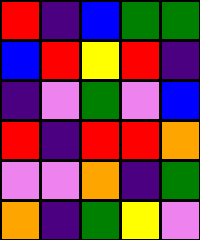[["red", "indigo", "blue", "green", "green"], ["blue", "red", "yellow", "red", "indigo"], ["indigo", "violet", "green", "violet", "blue"], ["red", "indigo", "red", "red", "orange"], ["violet", "violet", "orange", "indigo", "green"], ["orange", "indigo", "green", "yellow", "violet"]]